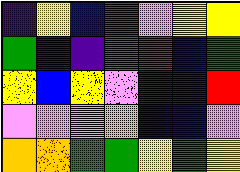[["indigo", "yellow", "blue", "red", "violet", "yellow", "yellow"], ["green", "indigo", "indigo", "green", "red", "blue", "green"], ["yellow", "blue", "yellow", "violet", "indigo", "indigo", "red"], ["violet", "violet", "violet", "orange", "blue", "blue", "violet"], ["orange", "orange", "green", "green", "yellow", "green", "yellow"]]